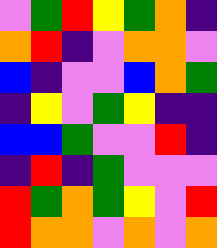[["violet", "green", "red", "yellow", "green", "orange", "indigo"], ["orange", "red", "indigo", "violet", "orange", "orange", "violet"], ["blue", "indigo", "violet", "violet", "blue", "orange", "green"], ["indigo", "yellow", "violet", "green", "yellow", "indigo", "indigo"], ["blue", "blue", "green", "violet", "violet", "red", "indigo"], ["indigo", "red", "indigo", "green", "violet", "violet", "violet"], ["red", "green", "orange", "green", "yellow", "violet", "red"], ["red", "orange", "orange", "violet", "orange", "violet", "orange"]]